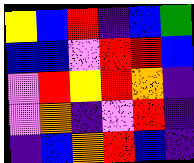[["yellow", "blue", "red", "indigo", "blue", "green"], ["blue", "blue", "violet", "red", "red", "blue"], ["violet", "red", "yellow", "red", "orange", "indigo"], ["violet", "orange", "indigo", "violet", "red", "indigo"], ["indigo", "blue", "orange", "red", "blue", "indigo"]]